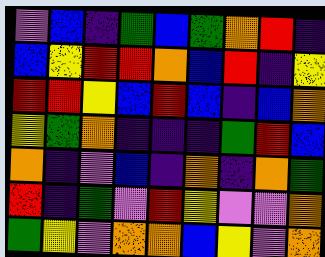[["violet", "blue", "indigo", "green", "blue", "green", "orange", "red", "indigo"], ["blue", "yellow", "red", "red", "orange", "blue", "red", "indigo", "yellow"], ["red", "red", "yellow", "blue", "red", "blue", "indigo", "blue", "orange"], ["yellow", "green", "orange", "indigo", "indigo", "indigo", "green", "red", "blue"], ["orange", "indigo", "violet", "blue", "indigo", "orange", "indigo", "orange", "green"], ["red", "indigo", "green", "violet", "red", "yellow", "violet", "violet", "orange"], ["green", "yellow", "violet", "orange", "orange", "blue", "yellow", "violet", "orange"]]